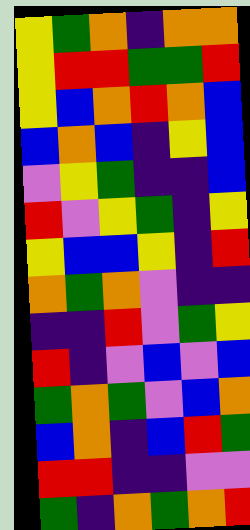[["yellow", "green", "orange", "indigo", "orange", "orange"], ["yellow", "red", "red", "green", "green", "red"], ["yellow", "blue", "orange", "red", "orange", "blue"], ["blue", "orange", "blue", "indigo", "yellow", "blue"], ["violet", "yellow", "green", "indigo", "indigo", "blue"], ["red", "violet", "yellow", "green", "indigo", "yellow"], ["yellow", "blue", "blue", "yellow", "indigo", "red"], ["orange", "green", "orange", "violet", "indigo", "indigo"], ["indigo", "indigo", "red", "violet", "green", "yellow"], ["red", "indigo", "violet", "blue", "violet", "blue"], ["green", "orange", "green", "violet", "blue", "orange"], ["blue", "orange", "indigo", "blue", "red", "green"], ["red", "red", "indigo", "indigo", "violet", "violet"], ["green", "indigo", "orange", "green", "orange", "red"]]